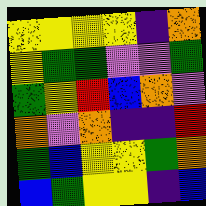[["yellow", "yellow", "yellow", "yellow", "indigo", "orange"], ["yellow", "green", "green", "violet", "violet", "green"], ["green", "yellow", "red", "blue", "orange", "violet"], ["orange", "violet", "orange", "indigo", "indigo", "red"], ["green", "blue", "yellow", "yellow", "green", "orange"], ["blue", "green", "yellow", "yellow", "indigo", "blue"]]